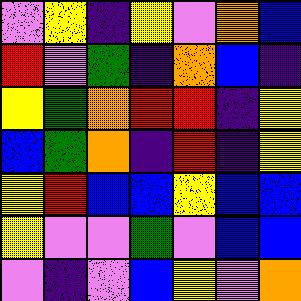[["violet", "yellow", "indigo", "yellow", "violet", "orange", "blue"], ["red", "violet", "green", "indigo", "orange", "blue", "indigo"], ["yellow", "green", "orange", "red", "red", "indigo", "yellow"], ["blue", "green", "orange", "indigo", "red", "indigo", "yellow"], ["yellow", "red", "blue", "blue", "yellow", "blue", "blue"], ["yellow", "violet", "violet", "green", "violet", "blue", "blue"], ["violet", "indigo", "violet", "blue", "yellow", "violet", "orange"]]